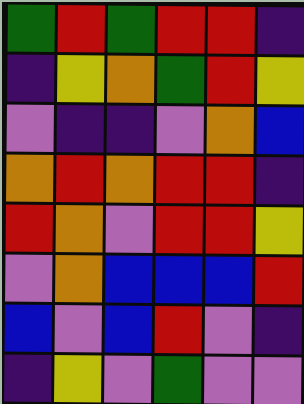[["green", "red", "green", "red", "red", "indigo"], ["indigo", "yellow", "orange", "green", "red", "yellow"], ["violet", "indigo", "indigo", "violet", "orange", "blue"], ["orange", "red", "orange", "red", "red", "indigo"], ["red", "orange", "violet", "red", "red", "yellow"], ["violet", "orange", "blue", "blue", "blue", "red"], ["blue", "violet", "blue", "red", "violet", "indigo"], ["indigo", "yellow", "violet", "green", "violet", "violet"]]